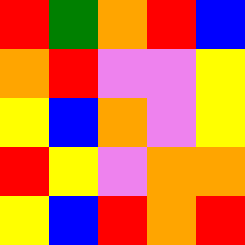[["red", "green", "orange", "red", "blue"], ["orange", "red", "violet", "violet", "yellow"], ["yellow", "blue", "orange", "violet", "yellow"], ["red", "yellow", "violet", "orange", "orange"], ["yellow", "blue", "red", "orange", "red"]]